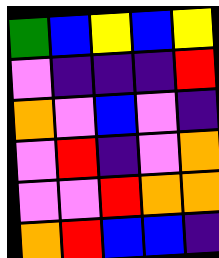[["green", "blue", "yellow", "blue", "yellow"], ["violet", "indigo", "indigo", "indigo", "red"], ["orange", "violet", "blue", "violet", "indigo"], ["violet", "red", "indigo", "violet", "orange"], ["violet", "violet", "red", "orange", "orange"], ["orange", "red", "blue", "blue", "indigo"]]